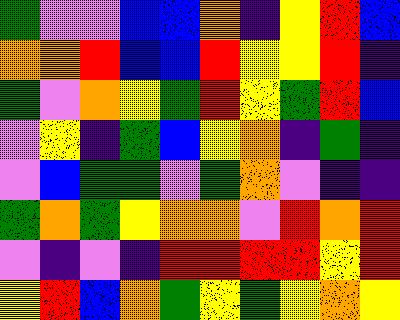[["green", "violet", "violet", "blue", "blue", "orange", "indigo", "yellow", "red", "blue"], ["orange", "orange", "red", "blue", "blue", "red", "yellow", "yellow", "red", "indigo"], ["green", "violet", "orange", "yellow", "green", "red", "yellow", "green", "red", "blue"], ["violet", "yellow", "indigo", "green", "blue", "yellow", "orange", "indigo", "green", "indigo"], ["violet", "blue", "green", "green", "violet", "green", "orange", "violet", "indigo", "indigo"], ["green", "orange", "green", "yellow", "orange", "orange", "violet", "red", "orange", "red"], ["violet", "indigo", "violet", "indigo", "red", "red", "red", "red", "yellow", "red"], ["yellow", "red", "blue", "orange", "green", "yellow", "green", "yellow", "orange", "yellow"]]